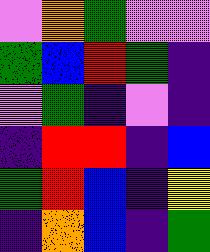[["violet", "orange", "green", "violet", "violet"], ["green", "blue", "red", "green", "indigo"], ["violet", "green", "indigo", "violet", "indigo"], ["indigo", "red", "red", "indigo", "blue"], ["green", "red", "blue", "indigo", "yellow"], ["indigo", "orange", "blue", "indigo", "green"]]